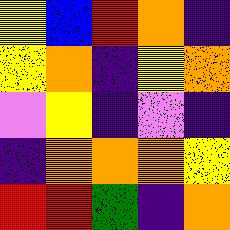[["yellow", "blue", "red", "orange", "indigo"], ["yellow", "orange", "indigo", "yellow", "orange"], ["violet", "yellow", "indigo", "violet", "indigo"], ["indigo", "orange", "orange", "orange", "yellow"], ["red", "red", "green", "indigo", "orange"]]